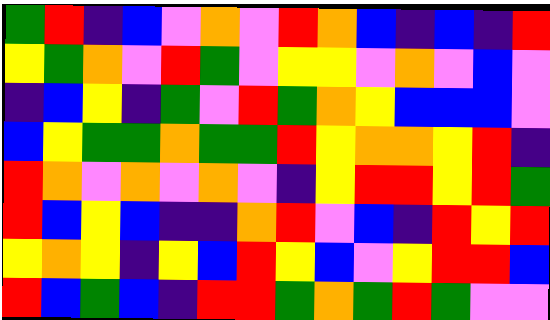[["green", "red", "indigo", "blue", "violet", "orange", "violet", "red", "orange", "blue", "indigo", "blue", "indigo", "red"], ["yellow", "green", "orange", "violet", "red", "green", "violet", "yellow", "yellow", "violet", "orange", "violet", "blue", "violet"], ["indigo", "blue", "yellow", "indigo", "green", "violet", "red", "green", "orange", "yellow", "blue", "blue", "blue", "violet"], ["blue", "yellow", "green", "green", "orange", "green", "green", "red", "yellow", "orange", "orange", "yellow", "red", "indigo"], ["red", "orange", "violet", "orange", "violet", "orange", "violet", "indigo", "yellow", "red", "red", "yellow", "red", "green"], ["red", "blue", "yellow", "blue", "indigo", "indigo", "orange", "red", "violet", "blue", "indigo", "red", "yellow", "red"], ["yellow", "orange", "yellow", "indigo", "yellow", "blue", "red", "yellow", "blue", "violet", "yellow", "red", "red", "blue"], ["red", "blue", "green", "blue", "indigo", "red", "red", "green", "orange", "green", "red", "green", "violet", "violet"]]